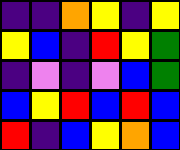[["indigo", "indigo", "orange", "yellow", "indigo", "yellow"], ["yellow", "blue", "indigo", "red", "yellow", "green"], ["indigo", "violet", "indigo", "violet", "blue", "green"], ["blue", "yellow", "red", "blue", "red", "blue"], ["red", "indigo", "blue", "yellow", "orange", "blue"]]